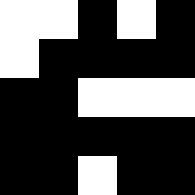[["white", "white", "black", "white", "black"], ["white", "black", "black", "black", "black"], ["black", "black", "white", "white", "white"], ["black", "black", "black", "black", "black"], ["black", "black", "white", "black", "black"]]